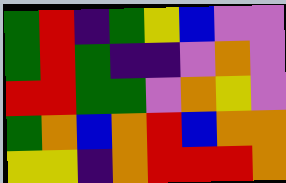[["green", "red", "indigo", "green", "yellow", "blue", "violet", "violet"], ["green", "red", "green", "indigo", "indigo", "violet", "orange", "violet"], ["red", "red", "green", "green", "violet", "orange", "yellow", "violet"], ["green", "orange", "blue", "orange", "red", "blue", "orange", "orange"], ["yellow", "yellow", "indigo", "orange", "red", "red", "red", "orange"]]